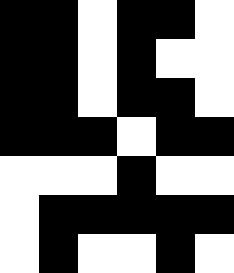[["black", "black", "white", "black", "black", "white"], ["black", "black", "white", "black", "white", "white"], ["black", "black", "white", "black", "black", "white"], ["black", "black", "black", "white", "black", "black"], ["white", "white", "white", "black", "white", "white"], ["white", "black", "black", "black", "black", "black"], ["white", "black", "white", "white", "black", "white"]]